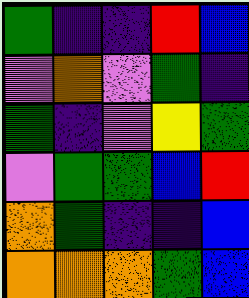[["green", "indigo", "indigo", "red", "blue"], ["violet", "orange", "violet", "green", "indigo"], ["green", "indigo", "violet", "yellow", "green"], ["violet", "green", "green", "blue", "red"], ["orange", "green", "indigo", "indigo", "blue"], ["orange", "orange", "orange", "green", "blue"]]